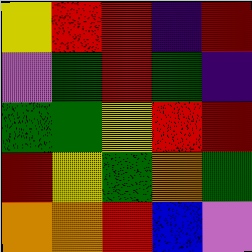[["yellow", "red", "red", "indigo", "red"], ["violet", "green", "red", "green", "indigo"], ["green", "green", "yellow", "red", "red"], ["red", "yellow", "green", "orange", "green"], ["orange", "orange", "red", "blue", "violet"]]